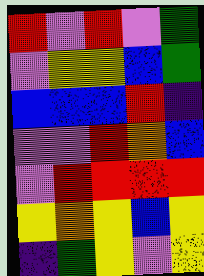[["red", "violet", "red", "violet", "green"], ["violet", "yellow", "yellow", "blue", "green"], ["blue", "blue", "blue", "red", "indigo"], ["violet", "violet", "red", "orange", "blue"], ["violet", "red", "red", "red", "red"], ["yellow", "orange", "yellow", "blue", "yellow"], ["indigo", "green", "yellow", "violet", "yellow"]]